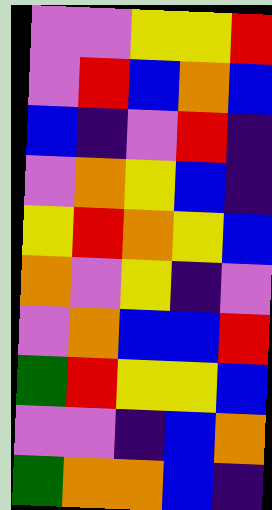[["violet", "violet", "yellow", "yellow", "red"], ["violet", "red", "blue", "orange", "blue"], ["blue", "indigo", "violet", "red", "indigo"], ["violet", "orange", "yellow", "blue", "indigo"], ["yellow", "red", "orange", "yellow", "blue"], ["orange", "violet", "yellow", "indigo", "violet"], ["violet", "orange", "blue", "blue", "red"], ["green", "red", "yellow", "yellow", "blue"], ["violet", "violet", "indigo", "blue", "orange"], ["green", "orange", "orange", "blue", "indigo"]]